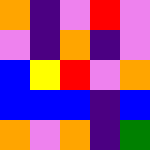[["orange", "indigo", "violet", "red", "violet"], ["violet", "indigo", "orange", "indigo", "violet"], ["blue", "yellow", "red", "violet", "orange"], ["blue", "blue", "blue", "indigo", "blue"], ["orange", "violet", "orange", "indigo", "green"]]